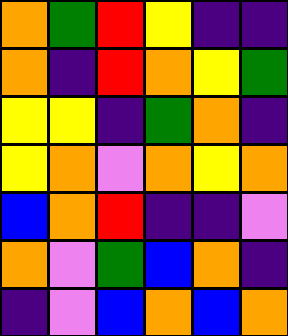[["orange", "green", "red", "yellow", "indigo", "indigo"], ["orange", "indigo", "red", "orange", "yellow", "green"], ["yellow", "yellow", "indigo", "green", "orange", "indigo"], ["yellow", "orange", "violet", "orange", "yellow", "orange"], ["blue", "orange", "red", "indigo", "indigo", "violet"], ["orange", "violet", "green", "blue", "orange", "indigo"], ["indigo", "violet", "blue", "orange", "blue", "orange"]]